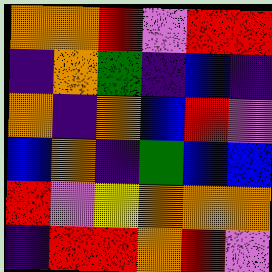[["orange", "orange", "red", "violet", "red", "red"], ["indigo", "orange", "green", "indigo", "blue", "indigo"], ["orange", "indigo", "orange", "blue", "red", "violet"], ["blue", "orange", "indigo", "green", "blue", "blue"], ["red", "violet", "yellow", "orange", "orange", "orange"], ["indigo", "red", "red", "orange", "red", "violet"]]